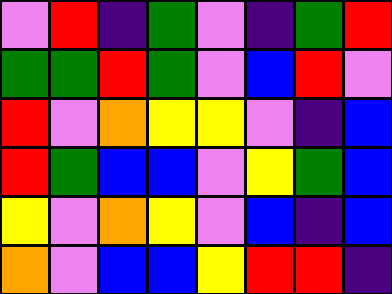[["violet", "red", "indigo", "green", "violet", "indigo", "green", "red"], ["green", "green", "red", "green", "violet", "blue", "red", "violet"], ["red", "violet", "orange", "yellow", "yellow", "violet", "indigo", "blue"], ["red", "green", "blue", "blue", "violet", "yellow", "green", "blue"], ["yellow", "violet", "orange", "yellow", "violet", "blue", "indigo", "blue"], ["orange", "violet", "blue", "blue", "yellow", "red", "red", "indigo"]]